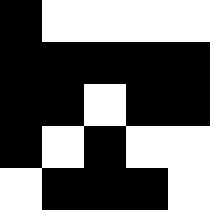[["black", "white", "white", "white", "white"], ["black", "black", "black", "black", "black"], ["black", "black", "white", "black", "black"], ["black", "white", "black", "white", "white"], ["white", "black", "black", "black", "white"]]